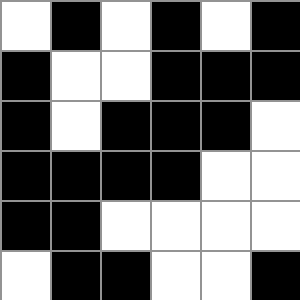[["white", "black", "white", "black", "white", "black"], ["black", "white", "white", "black", "black", "black"], ["black", "white", "black", "black", "black", "white"], ["black", "black", "black", "black", "white", "white"], ["black", "black", "white", "white", "white", "white"], ["white", "black", "black", "white", "white", "black"]]